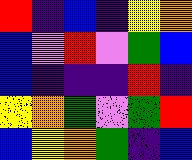[["red", "indigo", "blue", "indigo", "yellow", "orange"], ["blue", "violet", "red", "violet", "green", "blue"], ["blue", "indigo", "indigo", "indigo", "red", "indigo"], ["yellow", "orange", "green", "violet", "green", "red"], ["blue", "yellow", "orange", "green", "indigo", "blue"]]